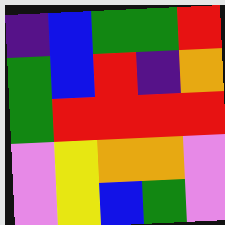[["indigo", "blue", "green", "green", "red"], ["green", "blue", "red", "indigo", "orange"], ["green", "red", "red", "red", "red"], ["violet", "yellow", "orange", "orange", "violet"], ["violet", "yellow", "blue", "green", "violet"]]